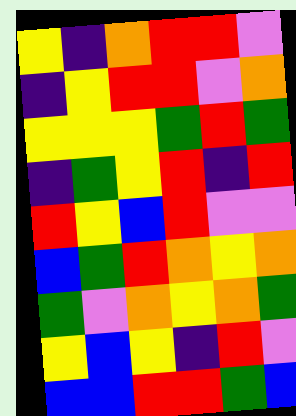[["yellow", "indigo", "orange", "red", "red", "violet"], ["indigo", "yellow", "red", "red", "violet", "orange"], ["yellow", "yellow", "yellow", "green", "red", "green"], ["indigo", "green", "yellow", "red", "indigo", "red"], ["red", "yellow", "blue", "red", "violet", "violet"], ["blue", "green", "red", "orange", "yellow", "orange"], ["green", "violet", "orange", "yellow", "orange", "green"], ["yellow", "blue", "yellow", "indigo", "red", "violet"], ["blue", "blue", "red", "red", "green", "blue"]]